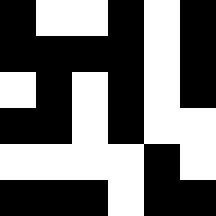[["black", "white", "white", "black", "white", "black"], ["black", "black", "black", "black", "white", "black"], ["white", "black", "white", "black", "white", "black"], ["black", "black", "white", "black", "white", "white"], ["white", "white", "white", "white", "black", "white"], ["black", "black", "black", "white", "black", "black"]]